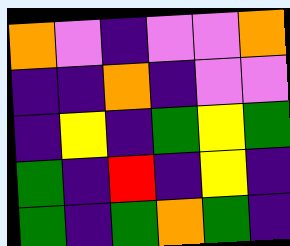[["orange", "violet", "indigo", "violet", "violet", "orange"], ["indigo", "indigo", "orange", "indigo", "violet", "violet"], ["indigo", "yellow", "indigo", "green", "yellow", "green"], ["green", "indigo", "red", "indigo", "yellow", "indigo"], ["green", "indigo", "green", "orange", "green", "indigo"]]